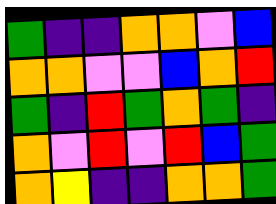[["green", "indigo", "indigo", "orange", "orange", "violet", "blue"], ["orange", "orange", "violet", "violet", "blue", "orange", "red"], ["green", "indigo", "red", "green", "orange", "green", "indigo"], ["orange", "violet", "red", "violet", "red", "blue", "green"], ["orange", "yellow", "indigo", "indigo", "orange", "orange", "green"]]